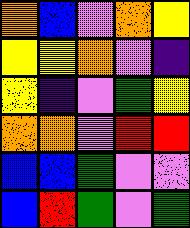[["orange", "blue", "violet", "orange", "yellow"], ["yellow", "yellow", "orange", "violet", "indigo"], ["yellow", "indigo", "violet", "green", "yellow"], ["orange", "orange", "violet", "red", "red"], ["blue", "blue", "green", "violet", "violet"], ["blue", "red", "green", "violet", "green"]]